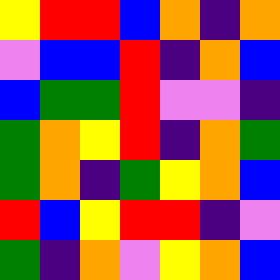[["yellow", "red", "red", "blue", "orange", "indigo", "orange"], ["violet", "blue", "blue", "red", "indigo", "orange", "blue"], ["blue", "green", "green", "red", "violet", "violet", "indigo"], ["green", "orange", "yellow", "red", "indigo", "orange", "green"], ["green", "orange", "indigo", "green", "yellow", "orange", "blue"], ["red", "blue", "yellow", "red", "red", "indigo", "violet"], ["green", "indigo", "orange", "violet", "yellow", "orange", "blue"]]